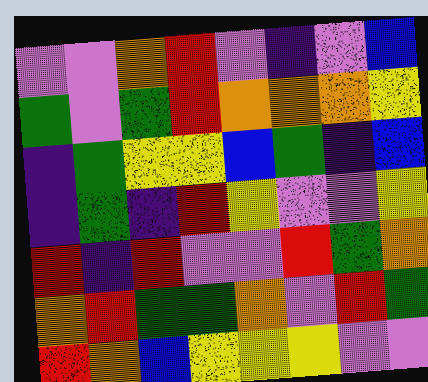[["violet", "violet", "orange", "red", "violet", "indigo", "violet", "blue"], ["green", "violet", "green", "red", "orange", "orange", "orange", "yellow"], ["indigo", "green", "yellow", "yellow", "blue", "green", "indigo", "blue"], ["indigo", "green", "indigo", "red", "yellow", "violet", "violet", "yellow"], ["red", "indigo", "red", "violet", "violet", "red", "green", "orange"], ["orange", "red", "green", "green", "orange", "violet", "red", "green"], ["red", "orange", "blue", "yellow", "yellow", "yellow", "violet", "violet"]]